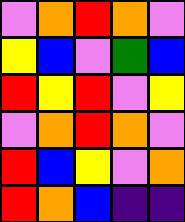[["violet", "orange", "red", "orange", "violet"], ["yellow", "blue", "violet", "green", "blue"], ["red", "yellow", "red", "violet", "yellow"], ["violet", "orange", "red", "orange", "violet"], ["red", "blue", "yellow", "violet", "orange"], ["red", "orange", "blue", "indigo", "indigo"]]